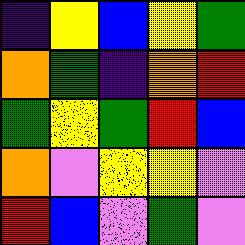[["indigo", "yellow", "blue", "yellow", "green"], ["orange", "green", "indigo", "orange", "red"], ["green", "yellow", "green", "red", "blue"], ["orange", "violet", "yellow", "yellow", "violet"], ["red", "blue", "violet", "green", "violet"]]